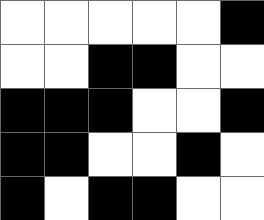[["white", "white", "white", "white", "white", "black"], ["white", "white", "black", "black", "white", "white"], ["black", "black", "black", "white", "white", "black"], ["black", "black", "white", "white", "black", "white"], ["black", "white", "black", "black", "white", "white"]]